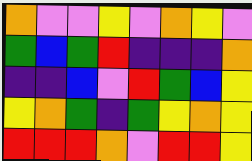[["orange", "violet", "violet", "yellow", "violet", "orange", "yellow", "violet"], ["green", "blue", "green", "red", "indigo", "indigo", "indigo", "orange"], ["indigo", "indigo", "blue", "violet", "red", "green", "blue", "yellow"], ["yellow", "orange", "green", "indigo", "green", "yellow", "orange", "yellow"], ["red", "red", "red", "orange", "violet", "red", "red", "yellow"]]